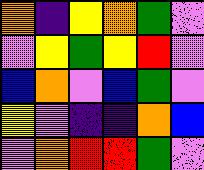[["orange", "indigo", "yellow", "orange", "green", "violet"], ["violet", "yellow", "green", "yellow", "red", "violet"], ["blue", "orange", "violet", "blue", "green", "violet"], ["yellow", "violet", "indigo", "indigo", "orange", "blue"], ["violet", "orange", "red", "red", "green", "violet"]]